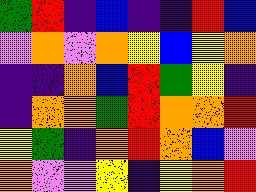[["green", "red", "indigo", "blue", "indigo", "indigo", "red", "blue"], ["violet", "orange", "violet", "orange", "yellow", "blue", "yellow", "orange"], ["indigo", "indigo", "orange", "blue", "red", "green", "yellow", "indigo"], ["indigo", "orange", "orange", "green", "red", "orange", "orange", "red"], ["yellow", "green", "indigo", "orange", "red", "orange", "blue", "violet"], ["orange", "violet", "violet", "yellow", "indigo", "yellow", "orange", "red"]]